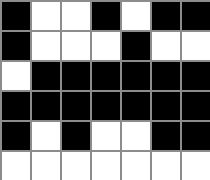[["black", "white", "white", "black", "white", "black", "black"], ["black", "white", "white", "white", "black", "white", "white"], ["white", "black", "black", "black", "black", "black", "black"], ["black", "black", "black", "black", "black", "black", "black"], ["black", "white", "black", "white", "white", "black", "black"], ["white", "white", "white", "white", "white", "white", "white"]]